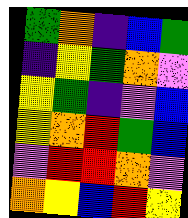[["green", "orange", "indigo", "blue", "green"], ["indigo", "yellow", "green", "orange", "violet"], ["yellow", "green", "indigo", "violet", "blue"], ["yellow", "orange", "red", "green", "blue"], ["violet", "red", "red", "orange", "violet"], ["orange", "yellow", "blue", "red", "yellow"]]